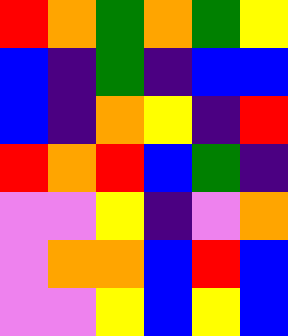[["red", "orange", "green", "orange", "green", "yellow"], ["blue", "indigo", "green", "indigo", "blue", "blue"], ["blue", "indigo", "orange", "yellow", "indigo", "red"], ["red", "orange", "red", "blue", "green", "indigo"], ["violet", "violet", "yellow", "indigo", "violet", "orange"], ["violet", "orange", "orange", "blue", "red", "blue"], ["violet", "violet", "yellow", "blue", "yellow", "blue"]]